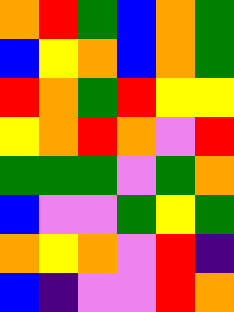[["orange", "red", "green", "blue", "orange", "green"], ["blue", "yellow", "orange", "blue", "orange", "green"], ["red", "orange", "green", "red", "yellow", "yellow"], ["yellow", "orange", "red", "orange", "violet", "red"], ["green", "green", "green", "violet", "green", "orange"], ["blue", "violet", "violet", "green", "yellow", "green"], ["orange", "yellow", "orange", "violet", "red", "indigo"], ["blue", "indigo", "violet", "violet", "red", "orange"]]